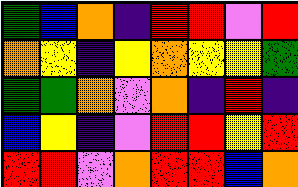[["green", "blue", "orange", "indigo", "red", "red", "violet", "red"], ["orange", "yellow", "indigo", "yellow", "orange", "yellow", "yellow", "green"], ["green", "green", "orange", "violet", "orange", "indigo", "red", "indigo"], ["blue", "yellow", "indigo", "violet", "red", "red", "yellow", "red"], ["red", "red", "violet", "orange", "red", "red", "blue", "orange"]]